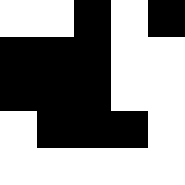[["white", "white", "black", "white", "black"], ["black", "black", "black", "white", "white"], ["black", "black", "black", "white", "white"], ["white", "black", "black", "black", "white"], ["white", "white", "white", "white", "white"]]